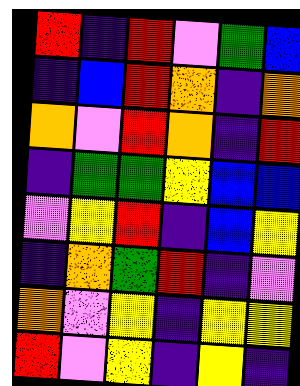[["red", "indigo", "red", "violet", "green", "blue"], ["indigo", "blue", "red", "orange", "indigo", "orange"], ["orange", "violet", "red", "orange", "indigo", "red"], ["indigo", "green", "green", "yellow", "blue", "blue"], ["violet", "yellow", "red", "indigo", "blue", "yellow"], ["indigo", "orange", "green", "red", "indigo", "violet"], ["orange", "violet", "yellow", "indigo", "yellow", "yellow"], ["red", "violet", "yellow", "indigo", "yellow", "indigo"]]